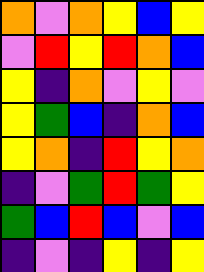[["orange", "violet", "orange", "yellow", "blue", "yellow"], ["violet", "red", "yellow", "red", "orange", "blue"], ["yellow", "indigo", "orange", "violet", "yellow", "violet"], ["yellow", "green", "blue", "indigo", "orange", "blue"], ["yellow", "orange", "indigo", "red", "yellow", "orange"], ["indigo", "violet", "green", "red", "green", "yellow"], ["green", "blue", "red", "blue", "violet", "blue"], ["indigo", "violet", "indigo", "yellow", "indigo", "yellow"]]